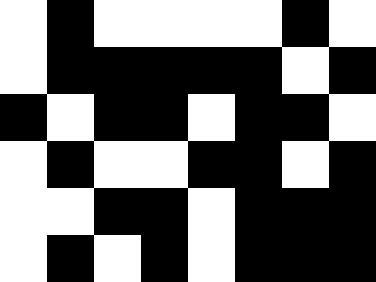[["white", "black", "white", "white", "white", "white", "black", "white"], ["white", "black", "black", "black", "black", "black", "white", "black"], ["black", "white", "black", "black", "white", "black", "black", "white"], ["white", "black", "white", "white", "black", "black", "white", "black"], ["white", "white", "black", "black", "white", "black", "black", "black"], ["white", "black", "white", "black", "white", "black", "black", "black"]]